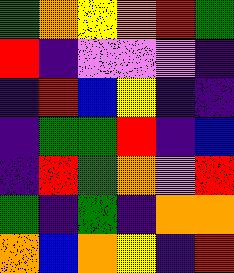[["green", "orange", "yellow", "orange", "red", "green"], ["red", "indigo", "violet", "violet", "violet", "indigo"], ["indigo", "red", "blue", "yellow", "indigo", "indigo"], ["indigo", "green", "green", "red", "indigo", "blue"], ["indigo", "red", "green", "orange", "violet", "red"], ["green", "indigo", "green", "indigo", "orange", "orange"], ["orange", "blue", "orange", "yellow", "indigo", "red"]]